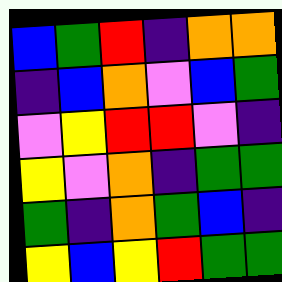[["blue", "green", "red", "indigo", "orange", "orange"], ["indigo", "blue", "orange", "violet", "blue", "green"], ["violet", "yellow", "red", "red", "violet", "indigo"], ["yellow", "violet", "orange", "indigo", "green", "green"], ["green", "indigo", "orange", "green", "blue", "indigo"], ["yellow", "blue", "yellow", "red", "green", "green"]]